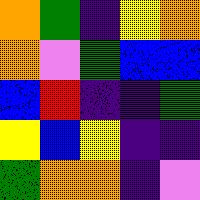[["orange", "green", "indigo", "yellow", "orange"], ["orange", "violet", "green", "blue", "blue"], ["blue", "red", "indigo", "indigo", "green"], ["yellow", "blue", "yellow", "indigo", "indigo"], ["green", "orange", "orange", "indigo", "violet"]]